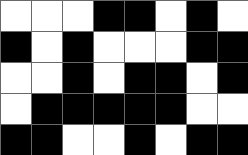[["white", "white", "white", "black", "black", "white", "black", "white"], ["black", "white", "black", "white", "white", "white", "black", "black"], ["white", "white", "black", "white", "black", "black", "white", "black"], ["white", "black", "black", "black", "black", "black", "white", "white"], ["black", "black", "white", "white", "black", "white", "black", "black"]]